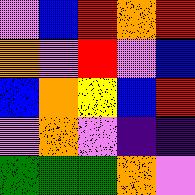[["violet", "blue", "red", "orange", "red"], ["orange", "violet", "red", "violet", "blue"], ["blue", "orange", "yellow", "blue", "red"], ["violet", "orange", "violet", "indigo", "indigo"], ["green", "green", "green", "orange", "violet"]]